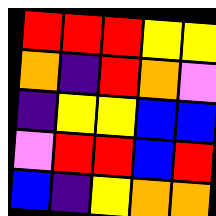[["red", "red", "red", "yellow", "yellow"], ["orange", "indigo", "red", "orange", "violet"], ["indigo", "yellow", "yellow", "blue", "blue"], ["violet", "red", "red", "blue", "red"], ["blue", "indigo", "yellow", "orange", "orange"]]